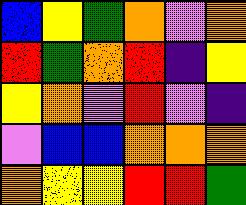[["blue", "yellow", "green", "orange", "violet", "orange"], ["red", "green", "orange", "red", "indigo", "yellow"], ["yellow", "orange", "violet", "red", "violet", "indigo"], ["violet", "blue", "blue", "orange", "orange", "orange"], ["orange", "yellow", "yellow", "red", "red", "green"]]